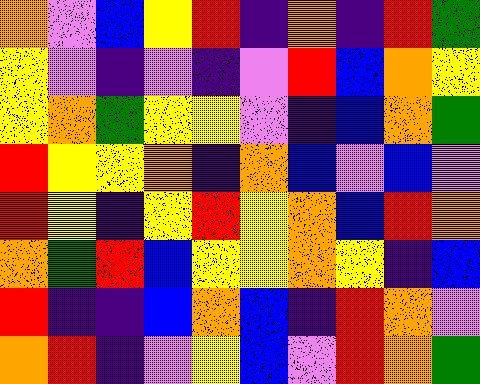[["orange", "violet", "blue", "yellow", "red", "indigo", "orange", "indigo", "red", "green"], ["yellow", "violet", "indigo", "violet", "indigo", "violet", "red", "blue", "orange", "yellow"], ["yellow", "orange", "green", "yellow", "yellow", "violet", "indigo", "blue", "orange", "green"], ["red", "yellow", "yellow", "orange", "indigo", "orange", "blue", "violet", "blue", "violet"], ["red", "yellow", "indigo", "yellow", "red", "yellow", "orange", "blue", "red", "orange"], ["orange", "green", "red", "blue", "yellow", "yellow", "orange", "yellow", "indigo", "blue"], ["red", "indigo", "indigo", "blue", "orange", "blue", "indigo", "red", "orange", "violet"], ["orange", "red", "indigo", "violet", "yellow", "blue", "violet", "red", "orange", "green"]]